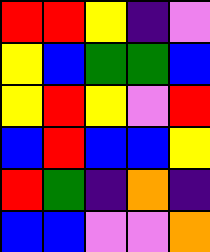[["red", "red", "yellow", "indigo", "violet"], ["yellow", "blue", "green", "green", "blue"], ["yellow", "red", "yellow", "violet", "red"], ["blue", "red", "blue", "blue", "yellow"], ["red", "green", "indigo", "orange", "indigo"], ["blue", "blue", "violet", "violet", "orange"]]